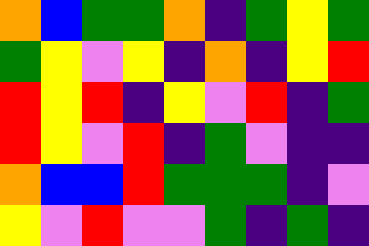[["orange", "blue", "green", "green", "orange", "indigo", "green", "yellow", "green"], ["green", "yellow", "violet", "yellow", "indigo", "orange", "indigo", "yellow", "red"], ["red", "yellow", "red", "indigo", "yellow", "violet", "red", "indigo", "green"], ["red", "yellow", "violet", "red", "indigo", "green", "violet", "indigo", "indigo"], ["orange", "blue", "blue", "red", "green", "green", "green", "indigo", "violet"], ["yellow", "violet", "red", "violet", "violet", "green", "indigo", "green", "indigo"]]